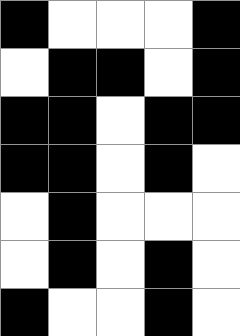[["black", "white", "white", "white", "black"], ["white", "black", "black", "white", "black"], ["black", "black", "white", "black", "black"], ["black", "black", "white", "black", "white"], ["white", "black", "white", "white", "white"], ["white", "black", "white", "black", "white"], ["black", "white", "white", "black", "white"]]